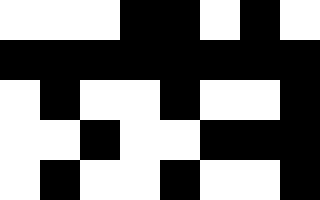[["white", "white", "white", "black", "black", "white", "black", "white"], ["black", "black", "black", "black", "black", "black", "black", "black"], ["white", "black", "white", "white", "black", "white", "white", "black"], ["white", "white", "black", "white", "white", "black", "black", "black"], ["white", "black", "white", "white", "black", "white", "white", "black"]]